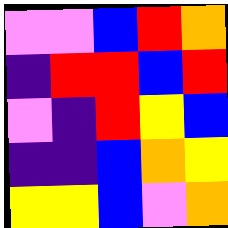[["violet", "violet", "blue", "red", "orange"], ["indigo", "red", "red", "blue", "red"], ["violet", "indigo", "red", "yellow", "blue"], ["indigo", "indigo", "blue", "orange", "yellow"], ["yellow", "yellow", "blue", "violet", "orange"]]